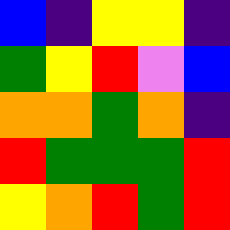[["blue", "indigo", "yellow", "yellow", "indigo"], ["green", "yellow", "red", "violet", "blue"], ["orange", "orange", "green", "orange", "indigo"], ["red", "green", "green", "green", "red"], ["yellow", "orange", "red", "green", "red"]]